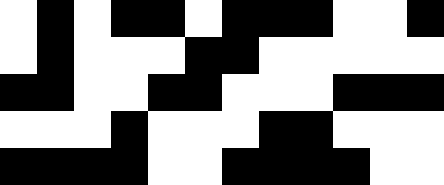[["white", "black", "white", "black", "black", "white", "black", "black", "black", "white", "white", "black"], ["white", "black", "white", "white", "white", "black", "black", "white", "white", "white", "white", "white"], ["black", "black", "white", "white", "black", "black", "white", "white", "white", "black", "black", "black"], ["white", "white", "white", "black", "white", "white", "white", "black", "black", "white", "white", "white"], ["black", "black", "black", "black", "white", "white", "black", "black", "black", "black", "white", "white"]]